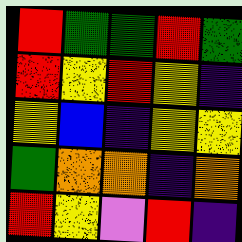[["red", "green", "green", "red", "green"], ["red", "yellow", "red", "yellow", "indigo"], ["yellow", "blue", "indigo", "yellow", "yellow"], ["green", "orange", "orange", "indigo", "orange"], ["red", "yellow", "violet", "red", "indigo"]]